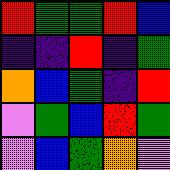[["red", "green", "green", "red", "blue"], ["indigo", "indigo", "red", "indigo", "green"], ["orange", "blue", "green", "indigo", "red"], ["violet", "green", "blue", "red", "green"], ["violet", "blue", "green", "orange", "violet"]]